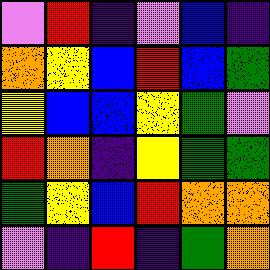[["violet", "red", "indigo", "violet", "blue", "indigo"], ["orange", "yellow", "blue", "red", "blue", "green"], ["yellow", "blue", "blue", "yellow", "green", "violet"], ["red", "orange", "indigo", "yellow", "green", "green"], ["green", "yellow", "blue", "red", "orange", "orange"], ["violet", "indigo", "red", "indigo", "green", "orange"]]